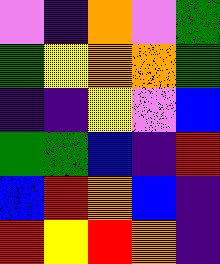[["violet", "indigo", "orange", "violet", "green"], ["green", "yellow", "orange", "orange", "green"], ["indigo", "indigo", "yellow", "violet", "blue"], ["green", "green", "blue", "indigo", "red"], ["blue", "red", "orange", "blue", "indigo"], ["red", "yellow", "red", "orange", "indigo"]]